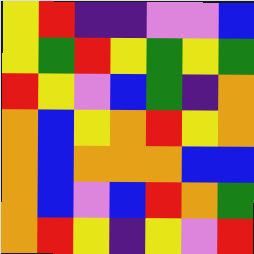[["yellow", "red", "indigo", "indigo", "violet", "violet", "blue"], ["yellow", "green", "red", "yellow", "green", "yellow", "green"], ["red", "yellow", "violet", "blue", "green", "indigo", "orange"], ["orange", "blue", "yellow", "orange", "red", "yellow", "orange"], ["orange", "blue", "orange", "orange", "orange", "blue", "blue"], ["orange", "blue", "violet", "blue", "red", "orange", "green"], ["orange", "red", "yellow", "indigo", "yellow", "violet", "red"]]